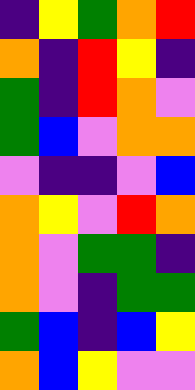[["indigo", "yellow", "green", "orange", "red"], ["orange", "indigo", "red", "yellow", "indigo"], ["green", "indigo", "red", "orange", "violet"], ["green", "blue", "violet", "orange", "orange"], ["violet", "indigo", "indigo", "violet", "blue"], ["orange", "yellow", "violet", "red", "orange"], ["orange", "violet", "green", "green", "indigo"], ["orange", "violet", "indigo", "green", "green"], ["green", "blue", "indigo", "blue", "yellow"], ["orange", "blue", "yellow", "violet", "violet"]]